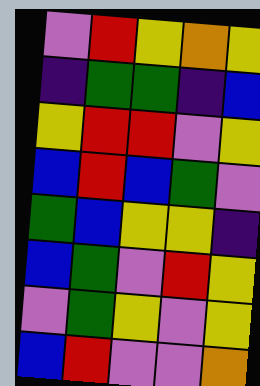[["violet", "red", "yellow", "orange", "yellow"], ["indigo", "green", "green", "indigo", "blue"], ["yellow", "red", "red", "violet", "yellow"], ["blue", "red", "blue", "green", "violet"], ["green", "blue", "yellow", "yellow", "indigo"], ["blue", "green", "violet", "red", "yellow"], ["violet", "green", "yellow", "violet", "yellow"], ["blue", "red", "violet", "violet", "orange"]]